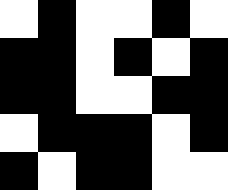[["white", "black", "white", "white", "black", "white"], ["black", "black", "white", "black", "white", "black"], ["black", "black", "white", "white", "black", "black"], ["white", "black", "black", "black", "white", "black"], ["black", "white", "black", "black", "white", "white"]]